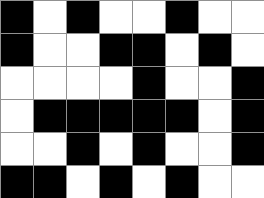[["black", "white", "black", "white", "white", "black", "white", "white"], ["black", "white", "white", "black", "black", "white", "black", "white"], ["white", "white", "white", "white", "black", "white", "white", "black"], ["white", "black", "black", "black", "black", "black", "white", "black"], ["white", "white", "black", "white", "black", "white", "white", "black"], ["black", "black", "white", "black", "white", "black", "white", "white"]]